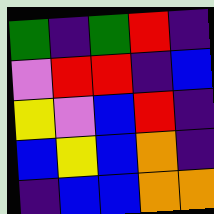[["green", "indigo", "green", "red", "indigo"], ["violet", "red", "red", "indigo", "blue"], ["yellow", "violet", "blue", "red", "indigo"], ["blue", "yellow", "blue", "orange", "indigo"], ["indigo", "blue", "blue", "orange", "orange"]]